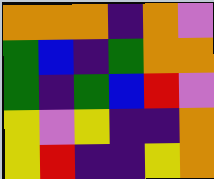[["orange", "orange", "orange", "indigo", "orange", "violet"], ["green", "blue", "indigo", "green", "orange", "orange"], ["green", "indigo", "green", "blue", "red", "violet"], ["yellow", "violet", "yellow", "indigo", "indigo", "orange"], ["yellow", "red", "indigo", "indigo", "yellow", "orange"]]